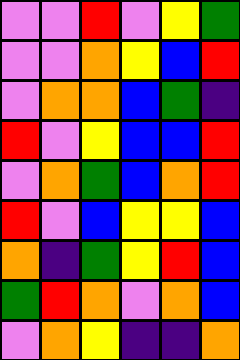[["violet", "violet", "red", "violet", "yellow", "green"], ["violet", "violet", "orange", "yellow", "blue", "red"], ["violet", "orange", "orange", "blue", "green", "indigo"], ["red", "violet", "yellow", "blue", "blue", "red"], ["violet", "orange", "green", "blue", "orange", "red"], ["red", "violet", "blue", "yellow", "yellow", "blue"], ["orange", "indigo", "green", "yellow", "red", "blue"], ["green", "red", "orange", "violet", "orange", "blue"], ["violet", "orange", "yellow", "indigo", "indigo", "orange"]]